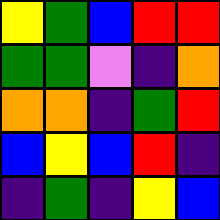[["yellow", "green", "blue", "red", "red"], ["green", "green", "violet", "indigo", "orange"], ["orange", "orange", "indigo", "green", "red"], ["blue", "yellow", "blue", "red", "indigo"], ["indigo", "green", "indigo", "yellow", "blue"]]